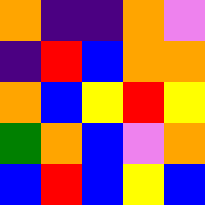[["orange", "indigo", "indigo", "orange", "violet"], ["indigo", "red", "blue", "orange", "orange"], ["orange", "blue", "yellow", "red", "yellow"], ["green", "orange", "blue", "violet", "orange"], ["blue", "red", "blue", "yellow", "blue"]]